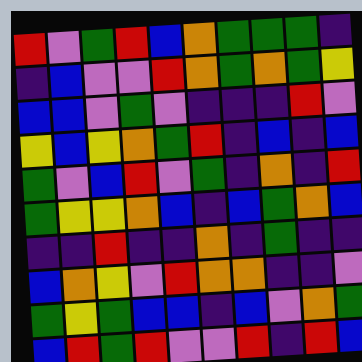[["red", "violet", "green", "red", "blue", "orange", "green", "green", "green", "indigo"], ["indigo", "blue", "violet", "violet", "red", "orange", "green", "orange", "green", "yellow"], ["blue", "blue", "violet", "green", "violet", "indigo", "indigo", "indigo", "red", "violet"], ["yellow", "blue", "yellow", "orange", "green", "red", "indigo", "blue", "indigo", "blue"], ["green", "violet", "blue", "red", "violet", "green", "indigo", "orange", "indigo", "red"], ["green", "yellow", "yellow", "orange", "blue", "indigo", "blue", "green", "orange", "blue"], ["indigo", "indigo", "red", "indigo", "indigo", "orange", "indigo", "green", "indigo", "indigo"], ["blue", "orange", "yellow", "violet", "red", "orange", "orange", "indigo", "indigo", "violet"], ["green", "yellow", "green", "blue", "blue", "indigo", "blue", "violet", "orange", "green"], ["blue", "red", "green", "red", "violet", "violet", "red", "indigo", "red", "blue"]]